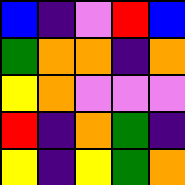[["blue", "indigo", "violet", "red", "blue"], ["green", "orange", "orange", "indigo", "orange"], ["yellow", "orange", "violet", "violet", "violet"], ["red", "indigo", "orange", "green", "indigo"], ["yellow", "indigo", "yellow", "green", "orange"]]